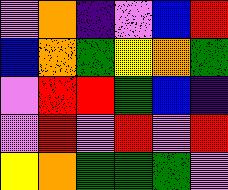[["violet", "orange", "indigo", "violet", "blue", "red"], ["blue", "orange", "green", "yellow", "orange", "green"], ["violet", "red", "red", "green", "blue", "indigo"], ["violet", "red", "violet", "red", "violet", "red"], ["yellow", "orange", "green", "green", "green", "violet"]]